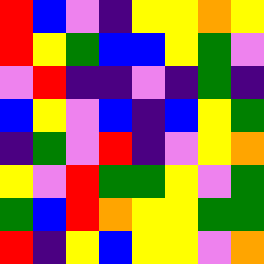[["red", "blue", "violet", "indigo", "yellow", "yellow", "orange", "yellow"], ["red", "yellow", "green", "blue", "blue", "yellow", "green", "violet"], ["violet", "red", "indigo", "indigo", "violet", "indigo", "green", "indigo"], ["blue", "yellow", "violet", "blue", "indigo", "blue", "yellow", "green"], ["indigo", "green", "violet", "red", "indigo", "violet", "yellow", "orange"], ["yellow", "violet", "red", "green", "green", "yellow", "violet", "green"], ["green", "blue", "red", "orange", "yellow", "yellow", "green", "green"], ["red", "indigo", "yellow", "blue", "yellow", "yellow", "violet", "orange"]]